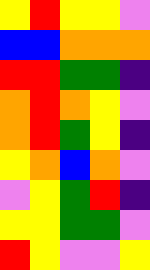[["yellow", "red", "yellow", "yellow", "violet"], ["blue", "blue", "orange", "orange", "orange"], ["red", "red", "green", "green", "indigo"], ["orange", "red", "orange", "yellow", "violet"], ["orange", "red", "green", "yellow", "indigo"], ["yellow", "orange", "blue", "orange", "violet"], ["violet", "yellow", "green", "red", "indigo"], ["yellow", "yellow", "green", "green", "violet"], ["red", "yellow", "violet", "violet", "yellow"]]